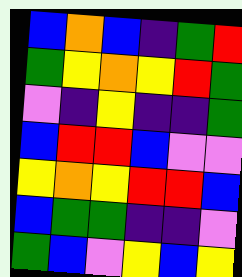[["blue", "orange", "blue", "indigo", "green", "red"], ["green", "yellow", "orange", "yellow", "red", "green"], ["violet", "indigo", "yellow", "indigo", "indigo", "green"], ["blue", "red", "red", "blue", "violet", "violet"], ["yellow", "orange", "yellow", "red", "red", "blue"], ["blue", "green", "green", "indigo", "indigo", "violet"], ["green", "blue", "violet", "yellow", "blue", "yellow"]]